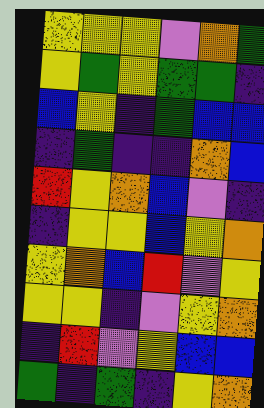[["yellow", "yellow", "yellow", "violet", "orange", "green"], ["yellow", "green", "yellow", "green", "green", "indigo"], ["blue", "yellow", "indigo", "green", "blue", "blue"], ["indigo", "green", "indigo", "indigo", "orange", "blue"], ["red", "yellow", "orange", "blue", "violet", "indigo"], ["indigo", "yellow", "yellow", "blue", "yellow", "orange"], ["yellow", "orange", "blue", "red", "violet", "yellow"], ["yellow", "yellow", "indigo", "violet", "yellow", "orange"], ["indigo", "red", "violet", "yellow", "blue", "blue"], ["green", "indigo", "green", "indigo", "yellow", "orange"]]